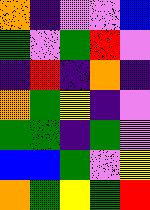[["orange", "indigo", "violet", "violet", "blue"], ["green", "violet", "green", "red", "violet"], ["indigo", "red", "indigo", "orange", "indigo"], ["orange", "green", "yellow", "indigo", "violet"], ["green", "green", "indigo", "green", "violet"], ["blue", "blue", "green", "violet", "yellow"], ["orange", "green", "yellow", "green", "red"]]